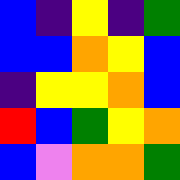[["blue", "indigo", "yellow", "indigo", "green"], ["blue", "blue", "orange", "yellow", "blue"], ["indigo", "yellow", "yellow", "orange", "blue"], ["red", "blue", "green", "yellow", "orange"], ["blue", "violet", "orange", "orange", "green"]]